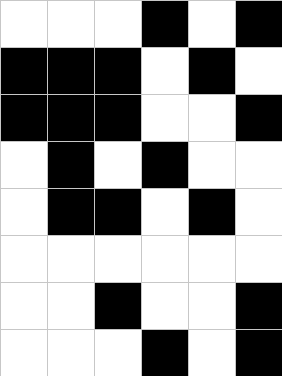[["white", "white", "white", "black", "white", "black"], ["black", "black", "black", "white", "black", "white"], ["black", "black", "black", "white", "white", "black"], ["white", "black", "white", "black", "white", "white"], ["white", "black", "black", "white", "black", "white"], ["white", "white", "white", "white", "white", "white"], ["white", "white", "black", "white", "white", "black"], ["white", "white", "white", "black", "white", "black"]]